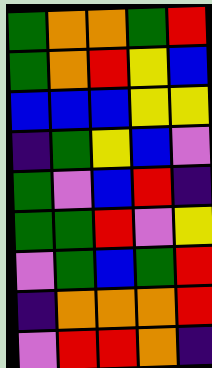[["green", "orange", "orange", "green", "red"], ["green", "orange", "red", "yellow", "blue"], ["blue", "blue", "blue", "yellow", "yellow"], ["indigo", "green", "yellow", "blue", "violet"], ["green", "violet", "blue", "red", "indigo"], ["green", "green", "red", "violet", "yellow"], ["violet", "green", "blue", "green", "red"], ["indigo", "orange", "orange", "orange", "red"], ["violet", "red", "red", "orange", "indigo"]]